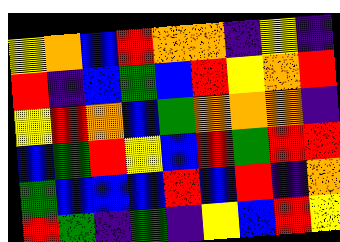[["yellow", "orange", "blue", "red", "orange", "orange", "indigo", "yellow", "indigo"], ["red", "indigo", "blue", "green", "blue", "red", "yellow", "orange", "red"], ["yellow", "red", "orange", "blue", "green", "orange", "orange", "orange", "indigo"], ["blue", "green", "red", "yellow", "blue", "red", "green", "red", "red"], ["green", "blue", "blue", "blue", "red", "blue", "red", "indigo", "orange"], ["red", "green", "indigo", "green", "indigo", "yellow", "blue", "red", "yellow"]]